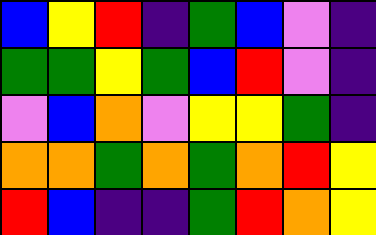[["blue", "yellow", "red", "indigo", "green", "blue", "violet", "indigo"], ["green", "green", "yellow", "green", "blue", "red", "violet", "indigo"], ["violet", "blue", "orange", "violet", "yellow", "yellow", "green", "indigo"], ["orange", "orange", "green", "orange", "green", "orange", "red", "yellow"], ["red", "blue", "indigo", "indigo", "green", "red", "orange", "yellow"]]